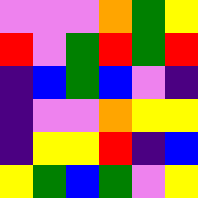[["violet", "violet", "violet", "orange", "green", "yellow"], ["red", "violet", "green", "red", "green", "red"], ["indigo", "blue", "green", "blue", "violet", "indigo"], ["indigo", "violet", "violet", "orange", "yellow", "yellow"], ["indigo", "yellow", "yellow", "red", "indigo", "blue"], ["yellow", "green", "blue", "green", "violet", "yellow"]]